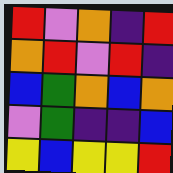[["red", "violet", "orange", "indigo", "red"], ["orange", "red", "violet", "red", "indigo"], ["blue", "green", "orange", "blue", "orange"], ["violet", "green", "indigo", "indigo", "blue"], ["yellow", "blue", "yellow", "yellow", "red"]]